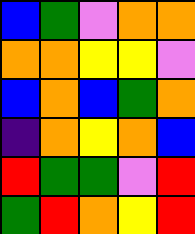[["blue", "green", "violet", "orange", "orange"], ["orange", "orange", "yellow", "yellow", "violet"], ["blue", "orange", "blue", "green", "orange"], ["indigo", "orange", "yellow", "orange", "blue"], ["red", "green", "green", "violet", "red"], ["green", "red", "orange", "yellow", "red"]]